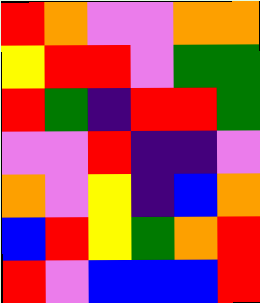[["red", "orange", "violet", "violet", "orange", "orange"], ["yellow", "red", "red", "violet", "green", "green"], ["red", "green", "indigo", "red", "red", "green"], ["violet", "violet", "red", "indigo", "indigo", "violet"], ["orange", "violet", "yellow", "indigo", "blue", "orange"], ["blue", "red", "yellow", "green", "orange", "red"], ["red", "violet", "blue", "blue", "blue", "red"]]